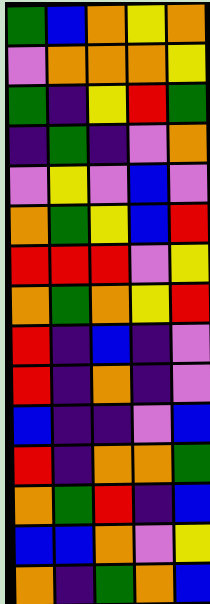[["green", "blue", "orange", "yellow", "orange"], ["violet", "orange", "orange", "orange", "yellow"], ["green", "indigo", "yellow", "red", "green"], ["indigo", "green", "indigo", "violet", "orange"], ["violet", "yellow", "violet", "blue", "violet"], ["orange", "green", "yellow", "blue", "red"], ["red", "red", "red", "violet", "yellow"], ["orange", "green", "orange", "yellow", "red"], ["red", "indigo", "blue", "indigo", "violet"], ["red", "indigo", "orange", "indigo", "violet"], ["blue", "indigo", "indigo", "violet", "blue"], ["red", "indigo", "orange", "orange", "green"], ["orange", "green", "red", "indigo", "blue"], ["blue", "blue", "orange", "violet", "yellow"], ["orange", "indigo", "green", "orange", "blue"]]